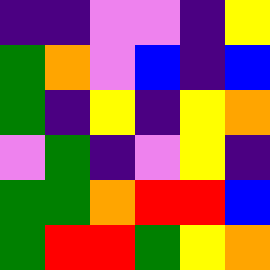[["indigo", "indigo", "violet", "violet", "indigo", "yellow"], ["green", "orange", "violet", "blue", "indigo", "blue"], ["green", "indigo", "yellow", "indigo", "yellow", "orange"], ["violet", "green", "indigo", "violet", "yellow", "indigo"], ["green", "green", "orange", "red", "red", "blue"], ["green", "red", "red", "green", "yellow", "orange"]]